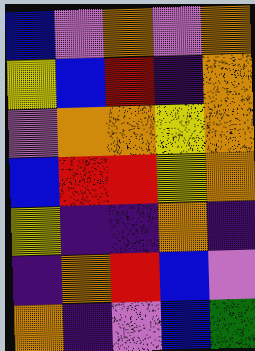[["blue", "violet", "orange", "violet", "orange"], ["yellow", "blue", "red", "indigo", "orange"], ["violet", "orange", "orange", "yellow", "orange"], ["blue", "red", "red", "yellow", "orange"], ["yellow", "indigo", "indigo", "orange", "indigo"], ["indigo", "orange", "red", "blue", "violet"], ["orange", "indigo", "violet", "blue", "green"]]